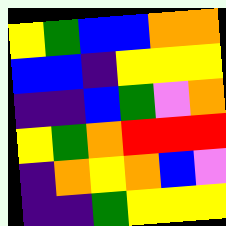[["yellow", "green", "blue", "blue", "orange", "orange"], ["blue", "blue", "indigo", "yellow", "yellow", "yellow"], ["indigo", "indigo", "blue", "green", "violet", "orange"], ["yellow", "green", "orange", "red", "red", "red"], ["indigo", "orange", "yellow", "orange", "blue", "violet"], ["indigo", "indigo", "green", "yellow", "yellow", "yellow"]]